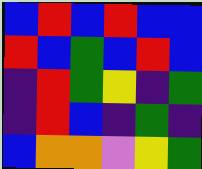[["blue", "red", "blue", "red", "blue", "blue"], ["red", "blue", "green", "blue", "red", "blue"], ["indigo", "red", "green", "yellow", "indigo", "green"], ["indigo", "red", "blue", "indigo", "green", "indigo"], ["blue", "orange", "orange", "violet", "yellow", "green"]]